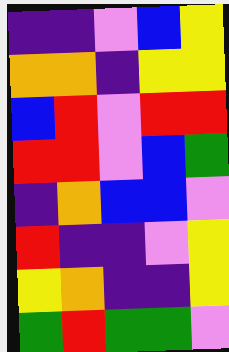[["indigo", "indigo", "violet", "blue", "yellow"], ["orange", "orange", "indigo", "yellow", "yellow"], ["blue", "red", "violet", "red", "red"], ["red", "red", "violet", "blue", "green"], ["indigo", "orange", "blue", "blue", "violet"], ["red", "indigo", "indigo", "violet", "yellow"], ["yellow", "orange", "indigo", "indigo", "yellow"], ["green", "red", "green", "green", "violet"]]